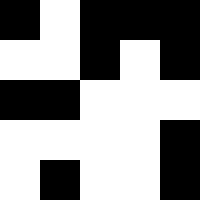[["black", "white", "black", "black", "black"], ["white", "white", "black", "white", "black"], ["black", "black", "white", "white", "white"], ["white", "white", "white", "white", "black"], ["white", "black", "white", "white", "black"]]